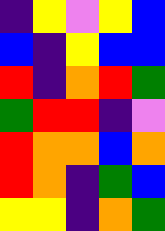[["indigo", "yellow", "violet", "yellow", "blue"], ["blue", "indigo", "yellow", "blue", "blue"], ["red", "indigo", "orange", "red", "green"], ["green", "red", "red", "indigo", "violet"], ["red", "orange", "orange", "blue", "orange"], ["red", "orange", "indigo", "green", "blue"], ["yellow", "yellow", "indigo", "orange", "green"]]